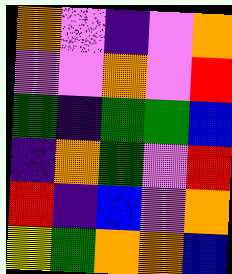[["orange", "violet", "indigo", "violet", "orange"], ["violet", "violet", "orange", "violet", "red"], ["green", "indigo", "green", "green", "blue"], ["indigo", "orange", "green", "violet", "red"], ["red", "indigo", "blue", "violet", "orange"], ["yellow", "green", "orange", "orange", "blue"]]